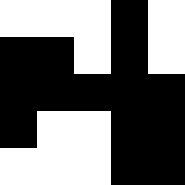[["white", "white", "white", "black", "white"], ["black", "black", "white", "black", "white"], ["black", "black", "black", "black", "black"], ["black", "white", "white", "black", "black"], ["white", "white", "white", "black", "black"]]